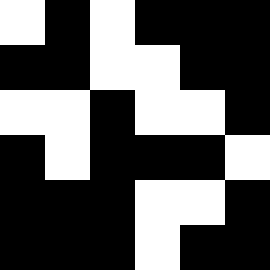[["white", "black", "white", "black", "black", "black"], ["black", "black", "white", "white", "black", "black"], ["white", "white", "black", "white", "white", "black"], ["black", "white", "black", "black", "black", "white"], ["black", "black", "black", "white", "white", "black"], ["black", "black", "black", "white", "black", "black"]]